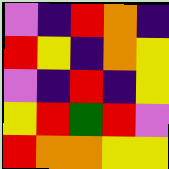[["violet", "indigo", "red", "orange", "indigo"], ["red", "yellow", "indigo", "orange", "yellow"], ["violet", "indigo", "red", "indigo", "yellow"], ["yellow", "red", "green", "red", "violet"], ["red", "orange", "orange", "yellow", "yellow"]]